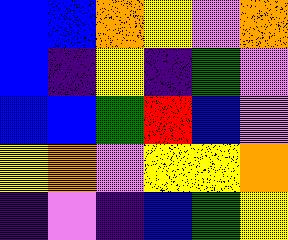[["blue", "blue", "orange", "yellow", "violet", "orange"], ["blue", "indigo", "yellow", "indigo", "green", "violet"], ["blue", "blue", "green", "red", "blue", "violet"], ["yellow", "orange", "violet", "yellow", "yellow", "orange"], ["indigo", "violet", "indigo", "blue", "green", "yellow"]]